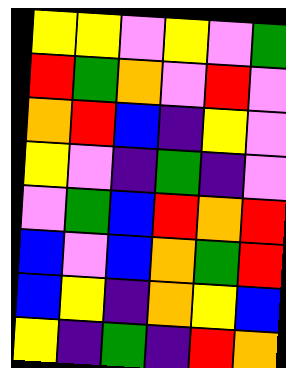[["yellow", "yellow", "violet", "yellow", "violet", "green"], ["red", "green", "orange", "violet", "red", "violet"], ["orange", "red", "blue", "indigo", "yellow", "violet"], ["yellow", "violet", "indigo", "green", "indigo", "violet"], ["violet", "green", "blue", "red", "orange", "red"], ["blue", "violet", "blue", "orange", "green", "red"], ["blue", "yellow", "indigo", "orange", "yellow", "blue"], ["yellow", "indigo", "green", "indigo", "red", "orange"]]